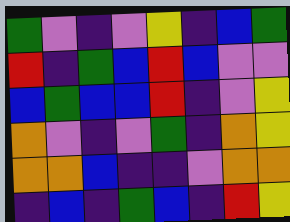[["green", "violet", "indigo", "violet", "yellow", "indigo", "blue", "green"], ["red", "indigo", "green", "blue", "red", "blue", "violet", "violet"], ["blue", "green", "blue", "blue", "red", "indigo", "violet", "yellow"], ["orange", "violet", "indigo", "violet", "green", "indigo", "orange", "yellow"], ["orange", "orange", "blue", "indigo", "indigo", "violet", "orange", "orange"], ["indigo", "blue", "indigo", "green", "blue", "indigo", "red", "yellow"]]